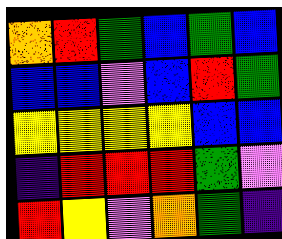[["orange", "red", "green", "blue", "green", "blue"], ["blue", "blue", "violet", "blue", "red", "green"], ["yellow", "yellow", "yellow", "yellow", "blue", "blue"], ["indigo", "red", "red", "red", "green", "violet"], ["red", "yellow", "violet", "orange", "green", "indigo"]]